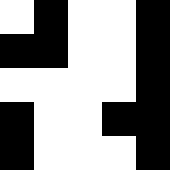[["white", "black", "white", "white", "black"], ["black", "black", "white", "white", "black"], ["white", "white", "white", "white", "black"], ["black", "white", "white", "black", "black"], ["black", "white", "white", "white", "black"]]